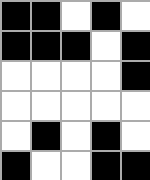[["black", "black", "white", "black", "white"], ["black", "black", "black", "white", "black"], ["white", "white", "white", "white", "black"], ["white", "white", "white", "white", "white"], ["white", "black", "white", "black", "white"], ["black", "white", "white", "black", "black"]]